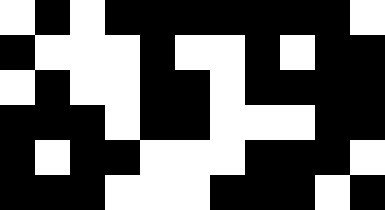[["white", "black", "white", "black", "black", "black", "black", "black", "black", "black", "white"], ["black", "white", "white", "white", "black", "white", "white", "black", "white", "black", "black"], ["white", "black", "white", "white", "black", "black", "white", "black", "black", "black", "black"], ["black", "black", "black", "white", "black", "black", "white", "white", "white", "black", "black"], ["black", "white", "black", "black", "white", "white", "white", "black", "black", "black", "white"], ["black", "black", "black", "white", "white", "white", "black", "black", "black", "white", "black"]]